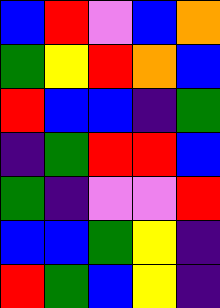[["blue", "red", "violet", "blue", "orange"], ["green", "yellow", "red", "orange", "blue"], ["red", "blue", "blue", "indigo", "green"], ["indigo", "green", "red", "red", "blue"], ["green", "indigo", "violet", "violet", "red"], ["blue", "blue", "green", "yellow", "indigo"], ["red", "green", "blue", "yellow", "indigo"]]